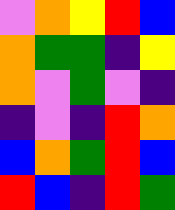[["violet", "orange", "yellow", "red", "blue"], ["orange", "green", "green", "indigo", "yellow"], ["orange", "violet", "green", "violet", "indigo"], ["indigo", "violet", "indigo", "red", "orange"], ["blue", "orange", "green", "red", "blue"], ["red", "blue", "indigo", "red", "green"]]